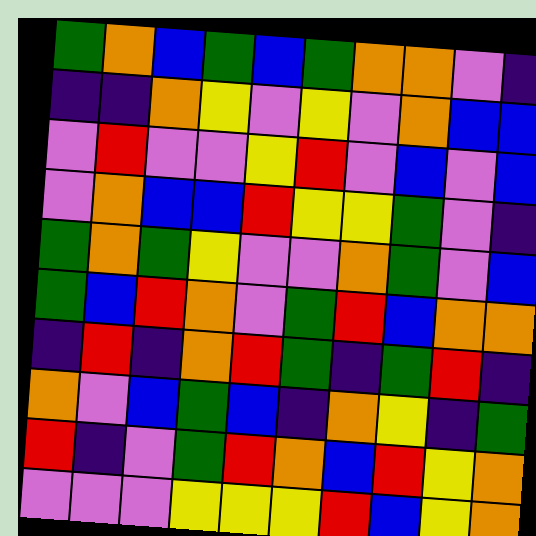[["green", "orange", "blue", "green", "blue", "green", "orange", "orange", "violet", "indigo"], ["indigo", "indigo", "orange", "yellow", "violet", "yellow", "violet", "orange", "blue", "blue"], ["violet", "red", "violet", "violet", "yellow", "red", "violet", "blue", "violet", "blue"], ["violet", "orange", "blue", "blue", "red", "yellow", "yellow", "green", "violet", "indigo"], ["green", "orange", "green", "yellow", "violet", "violet", "orange", "green", "violet", "blue"], ["green", "blue", "red", "orange", "violet", "green", "red", "blue", "orange", "orange"], ["indigo", "red", "indigo", "orange", "red", "green", "indigo", "green", "red", "indigo"], ["orange", "violet", "blue", "green", "blue", "indigo", "orange", "yellow", "indigo", "green"], ["red", "indigo", "violet", "green", "red", "orange", "blue", "red", "yellow", "orange"], ["violet", "violet", "violet", "yellow", "yellow", "yellow", "red", "blue", "yellow", "orange"]]